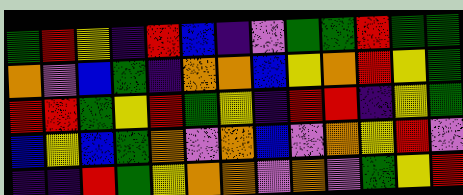[["green", "red", "yellow", "indigo", "red", "blue", "indigo", "violet", "green", "green", "red", "green", "green"], ["orange", "violet", "blue", "green", "indigo", "orange", "orange", "blue", "yellow", "orange", "red", "yellow", "green"], ["red", "red", "green", "yellow", "red", "green", "yellow", "indigo", "red", "red", "indigo", "yellow", "green"], ["blue", "yellow", "blue", "green", "orange", "violet", "orange", "blue", "violet", "orange", "yellow", "red", "violet"], ["indigo", "indigo", "red", "green", "yellow", "orange", "orange", "violet", "orange", "violet", "green", "yellow", "red"]]